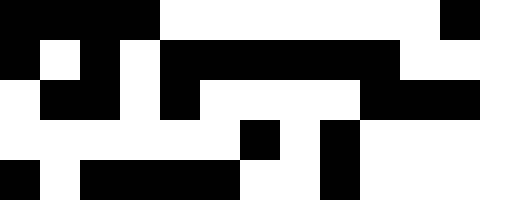[["black", "black", "black", "black", "white", "white", "white", "white", "white", "white", "white", "black", "white"], ["black", "white", "black", "white", "black", "black", "black", "black", "black", "black", "white", "white", "white"], ["white", "black", "black", "white", "black", "white", "white", "white", "white", "black", "black", "black", "white"], ["white", "white", "white", "white", "white", "white", "black", "white", "black", "white", "white", "white", "white"], ["black", "white", "black", "black", "black", "black", "white", "white", "black", "white", "white", "white", "white"]]